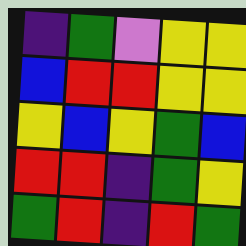[["indigo", "green", "violet", "yellow", "yellow"], ["blue", "red", "red", "yellow", "yellow"], ["yellow", "blue", "yellow", "green", "blue"], ["red", "red", "indigo", "green", "yellow"], ["green", "red", "indigo", "red", "green"]]